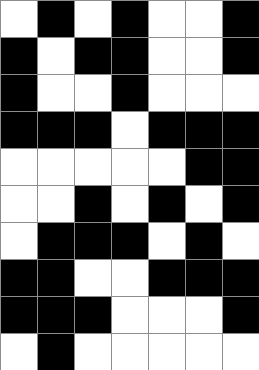[["white", "black", "white", "black", "white", "white", "black"], ["black", "white", "black", "black", "white", "white", "black"], ["black", "white", "white", "black", "white", "white", "white"], ["black", "black", "black", "white", "black", "black", "black"], ["white", "white", "white", "white", "white", "black", "black"], ["white", "white", "black", "white", "black", "white", "black"], ["white", "black", "black", "black", "white", "black", "white"], ["black", "black", "white", "white", "black", "black", "black"], ["black", "black", "black", "white", "white", "white", "black"], ["white", "black", "white", "white", "white", "white", "white"]]